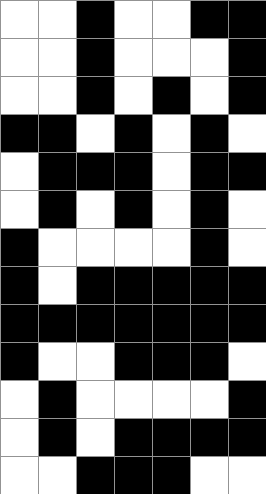[["white", "white", "black", "white", "white", "black", "black"], ["white", "white", "black", "white", "white", "white", "black"], ["white", "white", "black", "white", "black", "white", "black"], ["black", "black", "white", "black", "white", "black", "white"], ["white", "black", "black", "black", "white", "black", "black"], ["white", "black", "white", "black", "white", "black", "white"], ["black", "white", "white", "white", "white", "black", "white"], ["black", "white", "black", "black", "black", "black", "black"], ["black", "black", "black", "black", "black", "black", "black"], ["black", "white", "white", "black", "black", "black", "white"], ["white", "black", "white", "white", "white", "white", "black"], ["white", "black", "white", "black", "black", "black", "black"], ["white", "white", "black", "black", "black", "white", "white"]]